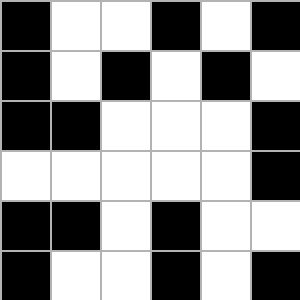[["black", "white", "white", "black", "white", "black"], ["black", "white", "black", "white", "black", "white"], ["black", "black", "white", "white", "white", "black"], ["white", "white", "white", "white", "white", "black"], ["black", "black", "white", "black", "white", "white"], ["black", "white", "white", "black", "white", "black"]]